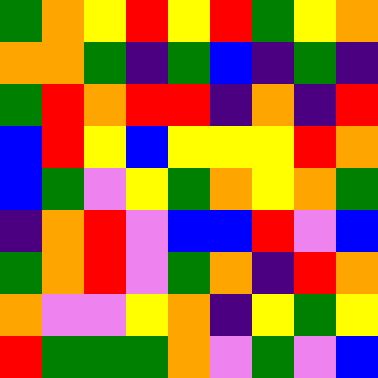[["green", "orange", "yellow", "red", "yellow", "red", "green", "yellow", "orange"], ["orange", "orange", "green", "indigo", "green", "blue", "indigo", "green", "indigo"], ["green", "red", "orange", "red", "red", "indigo", "orange", "indigo", "red"], ["blue", "red", "yellow", "blue", "yellow", "yellow", "yellow", "red", "orange"], ["blue", "green", "violet", "yellow", "green", "orange", "yellow", "orange", "green"], ["indigo", "orange", "red", "violet", "blue", "blue", "red", "violet", "blue"], ["green", "orange", "red", "violet", "green", "orange", "indigo", "red", "orange"], ["orange", "violet", "violet", "yellow", "orange", "indigo", "yellow", "green", "yellow"], ["red", "green", "green", "green", "orange", "violet", "green", "violet", "blue"]]